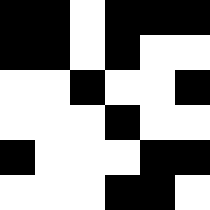[["black", "black", "white", "black", "black", "black"], ["black", "black", "white", "black", "white", "white"], ["white", "white", "black", "white", "white", "black"], ["white", "white", "white", "black", "white", "white"], ["black", "white", "white", "white", "black", "black"], ["white", "white", "white", "black", "black", "white"]]